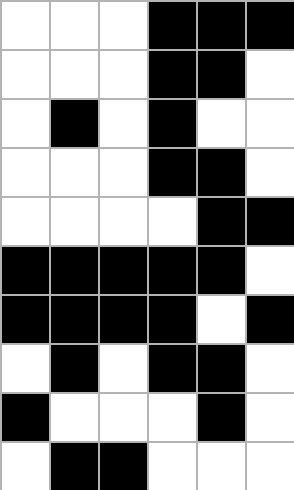[["white", "white", "white", "black", "black", "black"], ["white", "white", "white", "black", "black", "white"], ["white", "black", "white", "black", "white", "white"], ["white", "white", "white", "black", "black", "white"], ["white", "white", "white", "white", "black", "black"], ["black", "black", "black", "black", "black", "white"], ["black", "black", "black", "black", "white", "black"], ["white", "black", "white", "black", "black", "white"], ["black", "white", "white", "white", "black", "white"], ["white", "black", "black", "white", "white", "white"]]